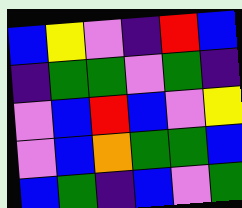[["blue", "yellow", "violet", "indigo", "red", "blue"], ["indigo", "green", "green", "violet", "green", "indigo"], ["violet", "blue", "red", "blue", "violet", "yellow"], ["violet", "blue", "orange", "green", "green", "blue"], ["blue", "green", "indigo", "blue", "violet", "green"]]